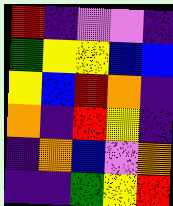[["red", "indigo", "violet", "violet", "indigo"], ["green", "yellow", "yellow", "blue", "blue"], ["yellow", "blue", "red", "orange", "indigo"], ["orange", "indigo", "red", "yellow", "indigo"], ["indigo", "orange", "blue", "violet", "orange"], ["indigo", "indigo", "green", "yellow", "red"]]